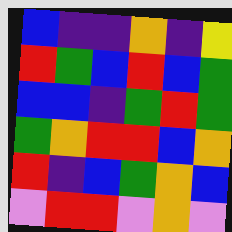[["blue", "indigo", "indigo", "orange", "indigo", "yellow"], ["red", "green", "blue", "red", "blue", "green"], ["blue", "blue", "indigo", "green", "red", "green"], ["green", "orange", "red", "red", "blue", "orange"], ["red", "indigo", "blue", "green", "orange", "blue"], ["violet", "red", "red", "violet", "orange", "violet"]]